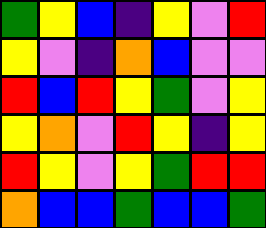[["green", "yellow", "blue", "indigo", "yellow", "violet", "red"], ["yellow", "violet", "indigo", "orange", "blue", "violet", "violet"], ["red", "blue", "red", "yellow", "green", "violet", "yellow"], ["yellow", "orange", "violet", "red", "yellow", "indigo", "yellow"], ["red", "yellow", "violet", "yellow", "green", "red", "red"], ["orange", "blue", "blue", "green", "blue", "blue", "green"]]